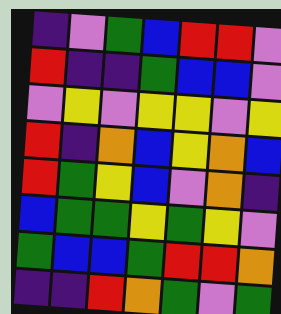[["indigo", "violet", "green", "blue", "red", "red", "violet"], ["red", "indigo", "indigo", "green", "blue", "blue", "violet"], ["violet", "yellow", "violet", "yellow", "yellow", "violet", "yellow"], ["red", "indigo", "orange", "blue", "yellow", "orange", "blue"], ["red", "green", "yellow", "blue", "violet", "orange", "indigo"], ["blue", "green", "green", "yellow", "green", "yellow", "violet"], ["green", "blue", "blue", "green", "red", "red", "orange"], ["indigo", "indigo", "red", "orange", "green", "violet", "green"]]